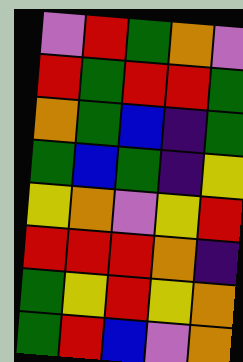[["violet", "red", "green", "orange", "violet"], ["red", "green", "red", "red", "green"], ["orange", "green", "blue", "indigo", "green"], ["green", "blue", "green", "indigo", "yellow"], ["yellow", "orange", "violet", "yellow", "red"], ["red", "red", "red", "orange", "indigo"], ["green", "yellow", "red", "yellow", "orange"], ["green", "red", "blue", "violet", "orange"]]